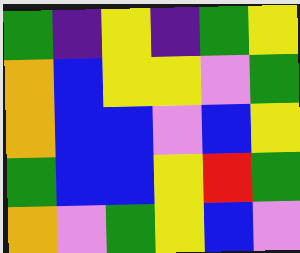[["green", "indigo", "yellow", "indigo", "green", "yellow"], ["orange", "blue", "yellow", "yellow", "violet", "green"], ["orange", "blue", "blue", "violet", "blue", "yellow"], ["green", "blue", "blue", "yellow", "red", "green"], ["orange", "violet", "green", "yellow", "blue", "violet"]]